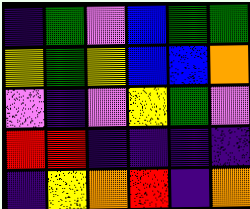[["indigo", "green", "violet", "blue", "green", "green"], ["yellow", "green", "yellow", "blue", "blue", "orange"], ["violet", "indigo", "violet", "yellow", "green", "violet"], ["red", "red", "indigo", "indigo", "indigo", "indigo"], ["indigo", "yellow", "orange", "red", "indigo", "orange"]]